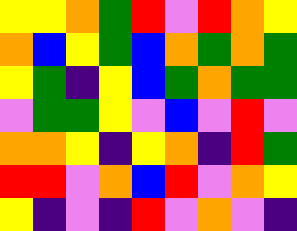[["yellow", "yellow", "orange", "green", "red", "violet", "red", "orange", "yellow"], ["orange", "blue", "yellow", "green", "blue", "orange", "green", "orange", "green"], ["yellow", "green", "indigo", "yellow", "blue", "green", "orange", "green", "green"], ["violet", "green", "green", "yellow", "violet", "blue", "violet", "red", "violet"], ["orange", "orange", "yellow", "indigo", "yellow", "orange", "indigo", "red", "green"], ["red", "red", "violet", "orange", "blue", "red", "violet", "orange", "yellow"], ["yellow", "indigo", "violet", "indigo", "red", "violet", "orange", "violet", "indigo"]]